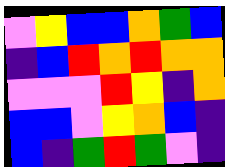[["violet", "yellow", "blue", "blue", "orange", "green", "blue"], ["indigo", "blue", "red", "orange", "red", "orange", "orange"], ["violet", "violet", "violet", "red", "yellow", "indigo", "orange"], ["blue", "blue", "violet", "yellow", "orange", "blue", "indigo"], ["blue", "indigo", "green", "red", "green", "violet", "indigo"]]